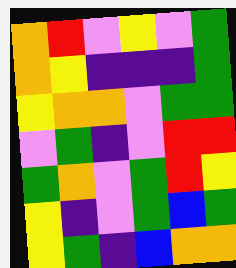[["orange", "red", "violet", "yellow", "violet", "green"], ["orange", "yellow", "indigo", "indigo", "indigo", "green"], ["yellow", "orange", "orange", "violet", "green", "green"], ["violet", "green", "indigo", "violet", "red", "red"], ["green", "orange", "violet", "green", "red", "yellow"], ["yellow", "indigo", "violet", "green", "blue", "green"], ["yellow", "green", "indigo", "blue", "orange", "orange"]]